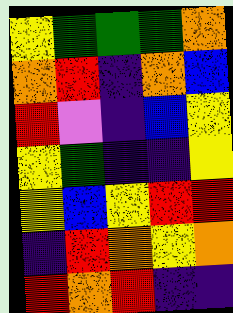[["yellow", "green", "green", "green", "orange"], ["orange", "red", "indigo", "orange", "blue"], ["red", "violet", "indigo", "blue", "yellow"], ["yellow", "green", "indigo", "indigo", "yellow"], ["yellow", "blue", "yellow", "red", "red"], ["indigo", "red", "orange", "yellow", "orange"], ["red", "orange", "red", "indigo", "indigo"]]